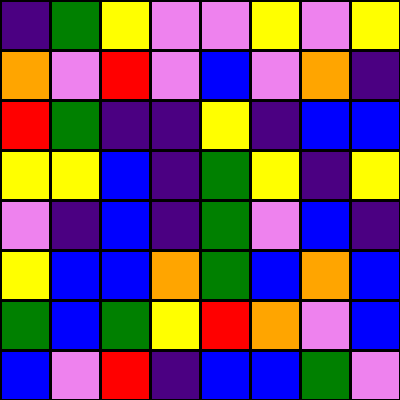[["indigo", "green", "yellow", "violet", "violet", "yellow", "violet", "yellow"], ["orange", "violet", "red", "violet", "blue", "violet", "orange", "indigo"], ["red", "green", "indigo", "indigo", "yellow", "indigo", "blue", "blue"], ["yellow", "yellow", "blue", "indigo", "green", "yellow", "indigo", "yellow"], ["violet", "indigo", "blue", "indigo", "green", "violet", "blue", "indigo"], ["yellow", "blue", "blue", "orange", "green", "blue", "orange", "blue"], ["green", "blue", "green", "yellow", "red", "orange", "violet", "blue"], ["blue", "violet", "red", "indigo", "blue", "blue", "green", "violet"]]